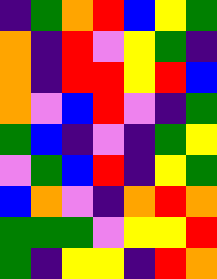[["indigo", "green", "orange", "red", "blue", "yellow", "green"], ["orange", "indigo", "red", "violet", "yellow", "green", "indigo"], ["orange", "indigo", "red", "red", "yellow", "red", "blue"], ["orange", "violet", "blue", "red", "violet", "indigo", "green"], ["green", "blue", "indigo", "violet", "indigo", "green", "yellow"], ["violet", "green", "blue", "red", "indigo", "yellow", "green"], ["blue", "orange", "violet", "indigo", "orange", "red", "orange"], ["green", "green", "green", "violet", "yellow", "yellow", "red"], ["green", "indigo", "yellow", "yellow", "indigo", "red", "orange"]]